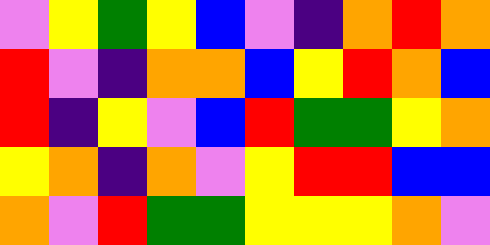[["violet", "yellow", "green", "yellow", "blue", "violet", "indigo", "orange", "red", "orange"], ["red", "violet", "indigo", "orange", "orange", "blue", "yellow", "red", "orange", "blue"], ["red", "indigo", "yellow", "violet", "blue", "red", "green", "green", "yellow", "orange"], ["yellow", "orange", "indigo", "orange", "violet", "yellow", "red", "red", "blue", "blue"], ["orange", "violet", "red", "green", "green", "yellow", "yellow", "yellow", "orange", "violet"]]